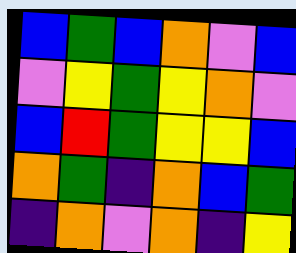[["blue", "green", "blue", "orange", "violet", "blue"], ["violet", "yellow", "green", "yellow", "orange", "violet"], ["blue", "red", "green", "yellow", "yellow", "blue"], ["orange", "green", "indigo", "orange", "blue", "green"], ["indigo", "orange", "violet", "orange", "indigo", "yellow"]]